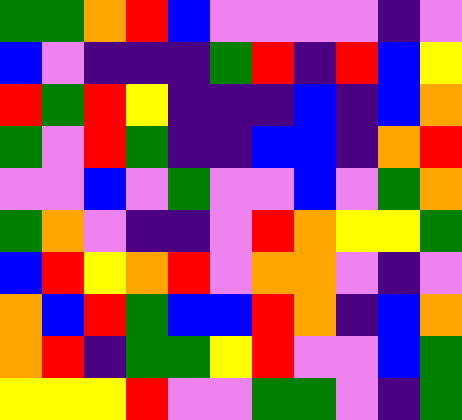[["green", "green", "orange", "red", "blue", "violet", "violet", "violet", "violet", "indigo", "violet"], ["blue", "violet", "indigo", "indigo", "indigo", "green", "red", "indigo", "red", "blue", "yellow"], ["red", "green", "red", "yellow", "indigo", "indigo", "indigo", "blue", "indigo", "blue", "orange"], ["green", "violet", "red", "green", "indigo", "indigo", "blue", "blue", "indigo", "orange", "red"], ["violet", "violet", "blue", "violet", "green", "violet", "violet", "blue", "violet", "green", "orange"], ["green", "orange", "violet", "indigo", "indigo", "violet", "red", "orange", "yellow", "yellow", "green"], ["blue", "red", "yellow", "orange", "red", "violet", "orange", "orange", "violet", "indigo", "violet"], ["orange", "blue", "red", "green", "blue", "blue", "red", "orange", "indigo", "blue", "orange"], ["orange", "red", "indigo", "green", "green", "yellow", "red", "violet", "violet", "blue", "green"], ["yellow", "yellow", "yellow", "red", "violet", "violet", "green", "green", "violet", "indigo", "green"]]